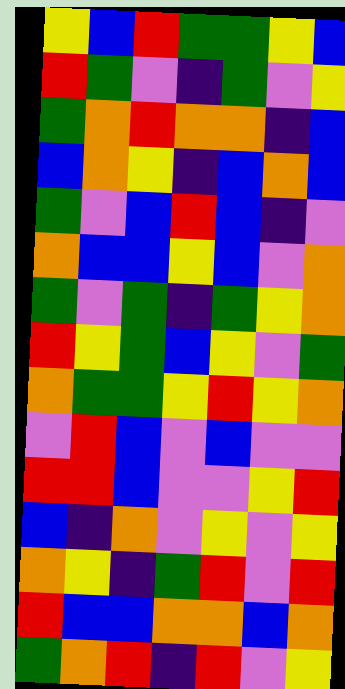[["yellow", "blue", "red", "green", "green", "yellow", "blue"], ["red", "green", "violet", "indigo", "green", "violet", "yellow"], ["green", "orange", "red", "orange", "orange", "indigo", "blue"], ["blue", "orange", "yellow", "indigo", "blue", "orange", "blue"], ["green", "violet", "blue", "red", "blue", "indigo", "violet"], ["orange", "blue", "blue", "yellow", "blue", "violet", "orange"], ["green", "violet", "green", "indigo", "green", "yellow", "orange"], ["red", "yellow", "green", "blue", "yellow", "violet", "green"], ["orange", "green", "green", "yellow", "red", "yellow", "orange"], ["violet", "red", "blue", "violet", "blue", "violet", "violet"], ["red", "red", "blue", "violet", "violet", "yellow", "red"], ["blue", "indigo", "orange", "violet", "yellow", "violet", "yellow"], ["orange", "yellow", "indigo", "green", "red", "violet", "red"], ["red", "blue", "blue", "orange", "orange", "blue", "orange"], ["green", "orange", "red", "indigo", "red", "violet", "yellow"]]